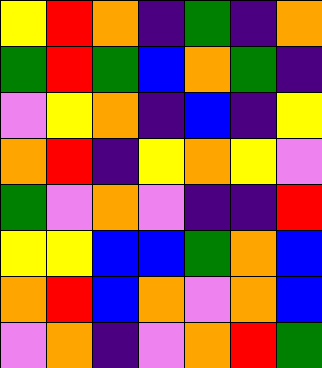[["yellow", "red", "orange", "indigo", "green", "indigo", "orange"], ["green", "red", "green", "blue", "orange", "green", "indigo"], ["violet", "yellow", "orange", "indigo", "blue", "indigo", "yellow"], ["orange", "red", "indigo", "yellow", "orange", "yellow", "violet"], ["green", "violet", "orange", "violet", "indigo", "indigo", "red"], ["yellow", "yellow", "blue", "blue", "green", "orange", "blue"], ["orange", "red", "blue", "orange", "violet", "orange", "blue"], ["violet", "orange", "indigo", "violet", "orange", "red", "green"]]